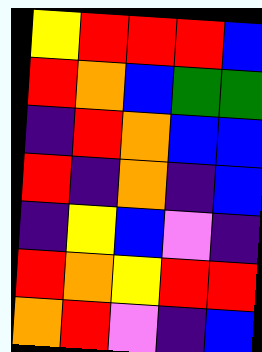[["yellow", "red", "red", "red", "blue"], ["red", "orange", "blue", "green", "green"], ["indigo", "red", "orange", "blue", "blue"], ["red", "indigo", "orange", "indigo", "blue"], ["indigo", "yellow", "blue", "violet", "indigo"], ["red", "orange", "yellow", "red", "red"], ["orange", "red", "violet", "indigo", "blue"]]